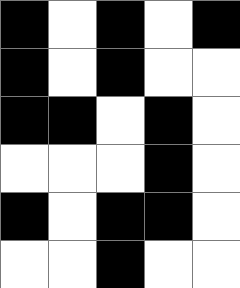[["black", "white", "black", "white", "black"], ["black", "white", "black", "white", "white"], ["black", "black", "white", "black", "white"], ["white", "white", "white", "black", "white"], ["black", "white", "black", "black", "white"], ["white", "white", "black", "white", "white"]]